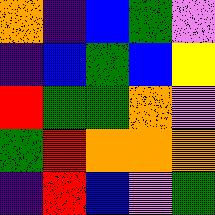[["orange", "indigo", "blue", "green", "violet"], ["indigo", "blue", "green", "blue", "yellow"], ["red", "green", "green", "orange", "violet"], ["green", "red", "orange", "orange", "orange"], ["indigo", "red", "blue", "violet", "green"]]